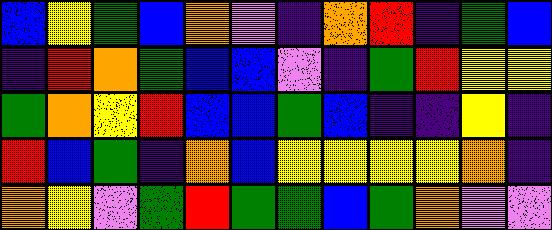[["blue", "yellow", "green", "blue", "orange", "violet", "indigo", "orange", "red", "indigo", "green", "blue"], ["indigo", "red", "orange", "green", "blue", "blue", "violet", "indigo", "green", "red", "yellow", "yellow"], ["green", "orange", "yellow", "red", "blue", "blue", "green", "blue", "indigo", "indigo", "yellow", "indigo"], ["red", "blue", "green", "indigo", "orange", "blue", "yellow", "yellow", "yellow", "yellow", "orange", "indigo"], ["orange", "yellow", "violet", "green", "red", "green", "green", "blue", "green", "orange", "violet", "violet"]]